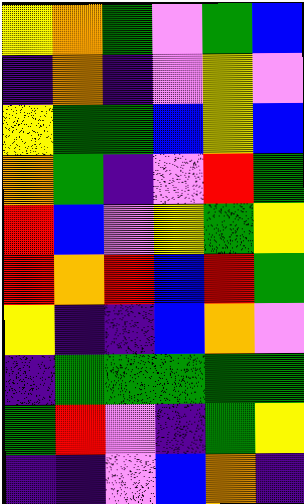[["yellow", "orange", "green", "violet", "green", "blue"], ["indigo", "orange", "indigo", "violet", "yellow", "violet"], ["yellow", "green", "green", "blue", "yellow", "blue"], ["orange", "green", "indigo", "violet", "red", "green"], ["red", "blue", "violet", "yellow", "green", "yellow"], ["red", "orange", "red", "blue", "red", "green"], ["yellow", "indigo", "indigo", "blue", "orange", "violet"], ["indigo", "green", "green", "green", "green", "green"], ["green", "red", "violet", "indigo", "green", "yellow"], ["indigo", "indigo", "violet", "blue", "orange", "indigo"]]